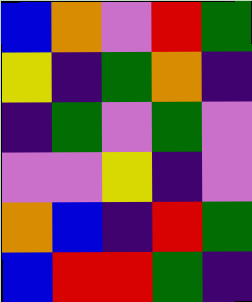[["blue", "orange", "violet", "red", "green"], ["yellow", "indigo", "green", "orange", "indigo"], ["indigo", "green", "violet", "green", "violet"], ["violet", "violet", "yellow", "indigo", "violet"], ["orange", "blue", "indigo", "red", "green"], ["blue", "red", "red", "green", "indigo"]]